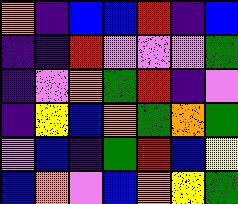[["orange", "indigo", "blue", "blue", "red", "indigo", "blue"], ["indigo", "indigo", "red", "violet", "violet", "violet", "green"], ["indigo", "violet", "orange", "green", "red", "indigo", "violet"], ["indigo", "yellow", "blue", "orange", "green", "orange", "green"], ["violet", "blue", "indigo", "green", "red", "blue", "yellow"], ["blue", "orange", "violet", "blue", "orange", "yellow", "green"]]